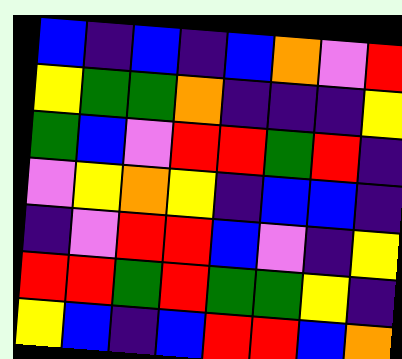[["blue", "indigo", "blue", "indigo", "blue", "orange", "violet", "red"], ["yellow", "green", "green", "orange", "indigo", "indigo", "indigo", "yellow"], ["green", "blue", "violet", "red", "red", "green", "red", "indigo"], ["violet", "yellow", "orange", "yellow", "indigo", "blue", "blue", "indigo"], ["indigo", "violet", "red", "red", "blue", "violet", "indigo", "yellow"], ["red", "red", "green", "red", "green", "green", "yellow", "indigo"], ["yellow", "blue", "indigo", "blue", "red", "red", "blue", "orange"]]